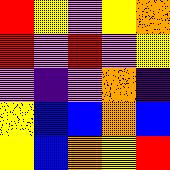[["red", "yellow", "violet", "yellow", "orange"], ["red", "violet", "red", "violet", "yellow"], ["violet", "indigo", "violet", "orange", "indigo"], ["yellow", "blue", "blue", "orange", "blue"], ["yellow", "blue", "orange", "yellow", "red"]]